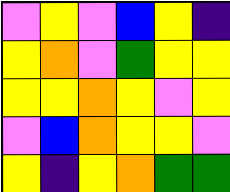[["violet", "yellow", "violet", "blue", "yellow", "indigo"], ["yellow", "orange", "violet", "green", "yellow", "yellow"], ["yellow", "yellow", "orange", "yellow", "violet", "yellow"], ["violet", "blue", "orange", "yellow", "yellow", "violet"], ["yellow", "indigo", "yellow", "orange", "green", "green"]]